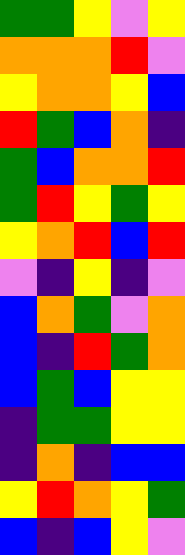[["green", "green", "yellow", "violet", "yellow"], ["orange", "orange", "orange", "red", "violet"], ["yellow", "orange", "orange", "yellow", "blue"], ["red", "green", "blue", "orange", "indigo"], ["green", "blue", "orange", "orange", "red"], ["green", "red", "yellow", "green", "yellow"], ["yellow", "orange", "red", "blue", "red"], ["violet", "indigo", "yellow", "indigo", "violet"], ["blue", "orange", "green", "violet", "orange"], ["blue", "indigo", "red", "green", "orange"], ["blue", "green", "blue", "yellow", "yellow"], ["indigo", "green", "green", "yellow", "yellow"], ["indigo", "orange", "indigo", "blue", "blue"], ["yellow", "red", "orange", "yellow", "green"], ["blue", "indigo", "blue", "yellow", "violet"]]